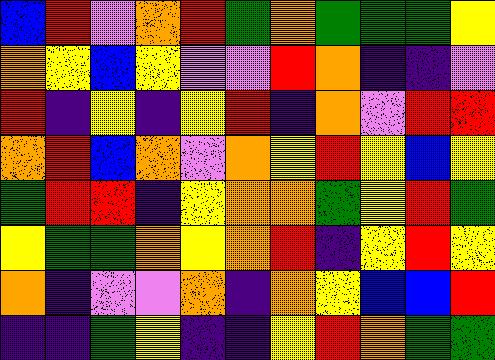[["blue", "red", "violet", "orange", "red", "green", "orange", "green", "green", "green", "yellow"], ["orange", "yellow", "blue", "yellow", "violet", "violet", "red", "orange", "indigo", "indigo", "violet"], ["red", "indigo", "yellow", "indigo", "yellow", "red", "indigo", "orange", "violet", "red", "red"], ["orange", "red", "blue", "orange", "violet", "orange", "yellow", "red", "yellow", "blue", "yellow"], ["green", "red", "red", "indigo", "yellow", "orange", "orange", "green", "yellow", "red", "green"], ["yellow", "green", "green", "orange", "yellow", "orange", "red", "indigo", "yellow", "red", "yellow"], ["orange", "indigo", "violet", "violet", "orange", "indigo", "orange", "yellow", "blue", "blue", "red"], ["indigo", "indigo", "green", "yellow", "indigo", "indigo", "yellow", "red", "orange", "green", "green"]]